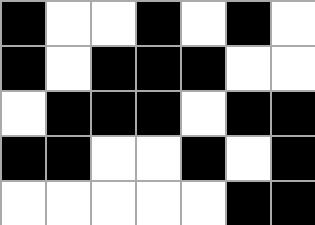[["black", "white", "white", "black", "white", "black", "white"], ["black", "white", "black", "black", "black", "white", "white"], ["white", "black", "black", "black", "white", "black", "black"], ["black", "black", "white", "white", "black", "white", "black"], ["white", "white", "white", "white", "white", "black", "black"]]